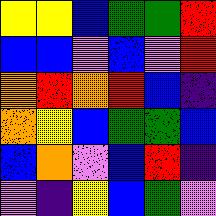[["yellow", "yellow", "blue", "green", "green", "red"], ["blue", "blue", "violet", "blue", "violet", "red"], ["orange", "red", "orange", "red", "blue", "indigo"], ["orange", "yellow", "blue", "green", "green", "blue"], ["blue", "orange", "violet", "blue", "red", "indigo"], ["violet", "indigo", "yellow", "blue", "green", "violet"]]